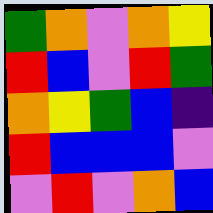[["green", "orange", "violet", "orange", "yellow"], ["red", "blue", "violet", "red", "green"], ["orange", "yellow", "green", "blue", "indigo"], ["red", "blue", "blue", "blue", "violet"], ["violet", "red", "violet", "orange", "blue"]]